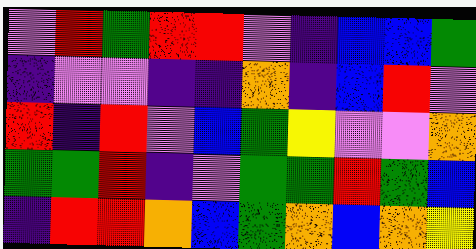[["violet", "red", "green", "red", "red", "violet", "indigo", "blue", "blue", "green"], ["indigo", "violet", "violet", "indigo", "indigo", "orange", "indigo", "blue", "red", "violet"], ["red", "indigo", "red", "violet", "blue", "green", "yellow", "violet", "violet", "orange"], ["green", "green", "red", "indigo", "violet", "green", "green", "red", "green", "blue"], ["indigo", "red", "red", "orange", "blue", "green", "orange", "blue", "orange", "yellow"]]